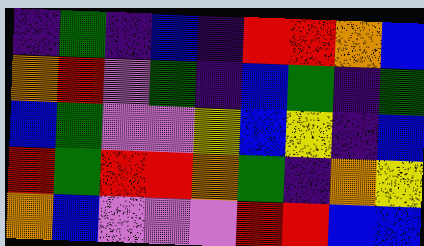[["indigo", "green", "indigo", "blue", "indigo", "red", "red", "orange", "blue"], ["orange", "red", "violet", "green", "indigo", "blue", "green", "indigo", "green"], ["blue", "green", "violet", "violet", "yellow", "blue", "yellow", "indigo", "blue"], ["red", "green", "red", "red", "orange", "green", "indigo", "orange", "yellow"], ["orange", "blue", "violet", "violet", "violet", "red", "red", "blue", "blue"]]